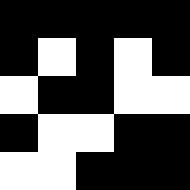[["black", "black", "black", "black", "black"], ["black", "white", "black", "white", "black"], ["white", "black", "black", "white", "white"], ["black", "white", "white", "black", "black"], ["white", "white", "black", "black", "black"]]